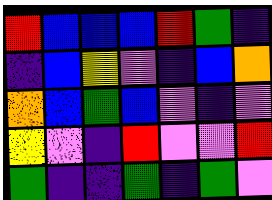[["red", "blue", "blue", "blue", "red", "green", "indigo"], ["indigo", "blue", "yellow", "violet", "indigo", "blue", "orange"], ["orange", "blue", "green", "blue", "violet", "indigo", "violet"], ["yellow", "violet", "indigo", "red", "violet", "violet", "red"], ["green", "indigo", "indigo", "green", "indigo", "green", "violet"]]